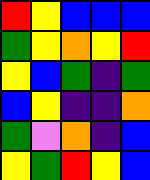[["red", "yellow", "blue", "blue", "blue"], ["green", "yellow", "orange", "yellow", "red"], ["yellow", "blue", "green", "indigo", "green"], ["blue", "yellow", "indigo", "indigo", "orange"], ["green", "violet", "orange", "indigo", "blue"], ["yellow", "green", "red", "yellow", "blue"]]